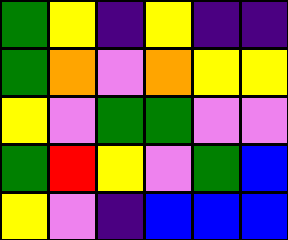[["green", "yellow", "indigo", "yellow", "indigo", "indigo"], ["green", "orange", "violet", "orange", "yellow", "yellow"], ["yellow", "violet", "green", "green", "violet", "violet"], ["green", "red", "yellow", "violet", "green", "blue"], ["yellow", "violet", "indigo", "blue", "blue", "blue"]]